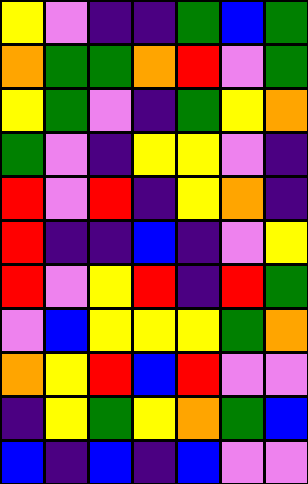[["yellow", "violet", "indigo", "indigo", "green", "blue", "green"], ["orange", "green", "green", "orange", "red", "violet", "green"], ["yellow", "green", "violet", "indigo", "green", "yellow", "orange"], ["green", "violet", "indigo", "yellow", "yellow", "violet", "indigo"], ["red", "violet", "red", "indigo", "yellow", "orange", "indigo"], ["red", "indigo", "indigo", "blue", "indigo", "violet", "yellow"], ["red", "violet", "yellow", "red", "indigo", "red", "green"], ["violet", "blue", "yellow", "yellow", "yellow", "green", "orange"], ["orange", "yellow", "red", "blue", "red", "violet", "violet"], ["indigo", "yellow", "green", "yellow", "orange", "green", "blue"], ["blue", "indigo", "blue", "indigo", "blue", "violet", "violet"]]